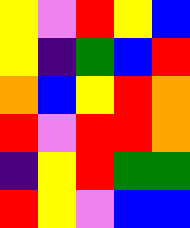[["yellow", "violet", "red", "yellow", "blue"], ["yellow", "indigo", "green", "blue", "red"], ["orange", "blue", "yellow", "red", "orange"], ["red", "violet", "red", "red", "orange"], ["indigo", "yellow", "red", "green", "green"], ["red", "yellow", "violet", "blue", "blue"]]